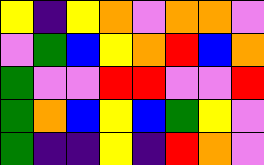[["yellow", "indigo", "yellow", "orange", "violet", "orange", "orange", "violet"], ["violet", "green", "blue", "yellow", "orange", "red", "blue", "orange"], ["green", "violet", "violet", "red", "red", "violet", "violet", "red"], ["green", "orange", "blue", "yellow", "blue", "green", "yellow", "violet"], ["green", "indigo", "indigo", "yellow", "indigo", "red", "orange", "violet"]]